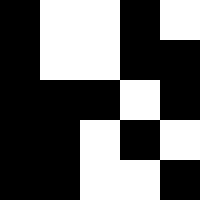[["black", "white", "white", "black", "white"], ["black", "white", "white", "black", "black"], ["black", "black", "black", "white", "black"], ["black", "black", "white", "black", "white"], ["black", "black", "white", "white", "black"]]